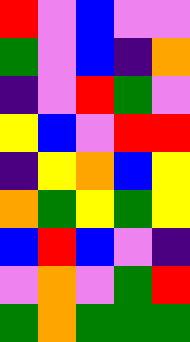[["red", "violet", "blue", "violet", "violet"], ["green", "violet", "blue", "indigo", "orange"], ["indigo", "violet", "red", "green", "violet"], ["yellow", "blue", "violet", "red", "red"], ["indigo", "yellow", "orange", "blue", "yellow"], ["orange", "green", "yellow", "green", "yellow"], ["blue", "red", "blue", "violet", "indigo"], ["violet", "orange", "violet", "green", "red"], ["green", "orange", "green", "green", "green"]]